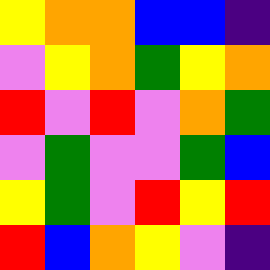[["yellow", "orange", "orange", "blue", "blue", "indigo"], ["violet", "yellow", "orange", "green", "yellow", "orange"], ["red", "violet", "red", "violet", "orange", "green"], ["violet", "green", "violet", "violet", "green", "blue"], ["yellow", "green", "violet", "red", "yellow", "red"], ["red", "blue", "orange", "yellow", "violet", "indigo"]]